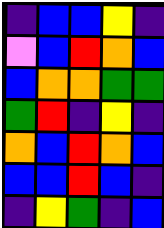[["indigo", "blue", "blue", "yellow", "indigo"], ["violet", "blue", "red", "orange", "blue"], ["blue", "orange", "orange", "green", "green"], ["green", "red", "indigo", "yellow", "indigo"], ["orange", "blue", "red", "orange", "blue"], ["blue", "blue", "red", "blue", "indigo"], ["indigo", "yellow", "green", "indigo", "blue"]]